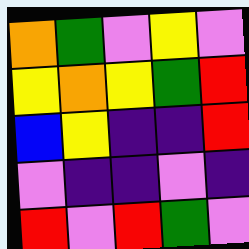[["orange", "green", "violet", "yellow", "violet"], ["yellow", "orange", "yellow", "green", "red"], ["blue", "yellow", "indigo", "indigo", "red"], ["violet", "indigo", "indigo", "violet", "indigo"], ["red", "violet", "red", "green", "violet"]]